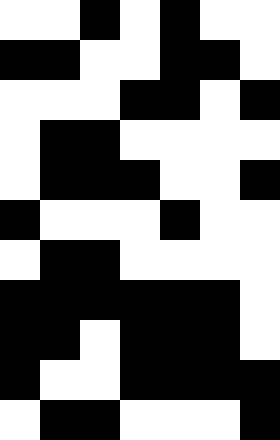[["white", "white", "black", "white", "black", "white", "white"], ["black", "black", "white", "white", "black", "black", "white"], ["white", "white", "white", "black", "black", "white", "black"], ["white", "black", "black", "white", "white", "white", "white"], ["white", "black", "black", "black", "white", "white", "black"], ["black", "white", "white", "white", "black", "white", "white"], ["white", "black", "black", "white", "white", "white", "white"], ["black", "black", "black", "black", "black", "black", "white"], ["black", "black", "white", "black", "black", "black", "white"], ["black", "white", "white", "black", "black", "black", "black"], ["white", "black", "black", "white", "white", "white", "black"]]